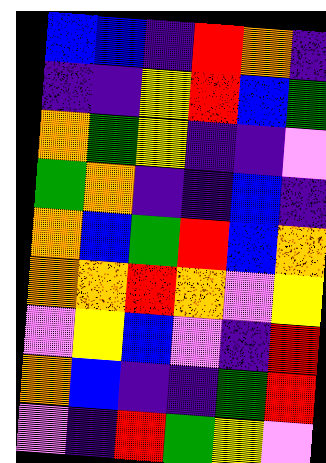[["blue", "blue", "indigo", "red", "orange", "indigo"], ["indigo", "indigo", "yellow", "red", "blue", "green"], ["orange", "green", "yellow", "indigo", "indigo", "violet"], ["green", "orange", "indigo", "indigo", "blue", "indigo"], ["orange", "blue", "green", "red", "blue", "orange"], ["orange", "orange", "red", "orange", "violet", "yellow"], ["violet", "yellow", "blue", "violet", "indigo", "red"], ["orange", "blue", "indigo", "indigo", "green", "red"], ["violet", "indigo", "red", "green", "yellow", "violet"]]